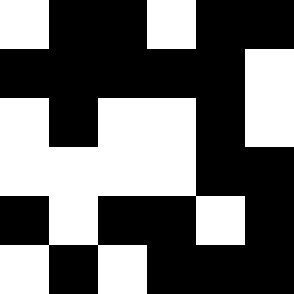[["white", "black", "black", "white", "black", "black"], ["black", "black", "black", "black", "black", "white"], ["white", "black", "white", "white", "black", "white"], ["white", "white", "white", "white", "black", "black"], ["black", "white", "black", "black", "white", "black"], ["white", "black", "white", "black", "black", "black"]]